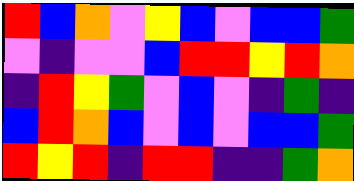[["red", "blue", "orange", "violet", "yellow", "blue", "violet", "blue", "blue", "green"], ["violet", "indigo", "violet", "violet", "blue", "red", "red", "yellow", "red", "orange"], ["indigo", "red", "yellow", "green", "violet", "blue", "violet", "indigo", "green", "indigo"], ["blue", "red", "orange", "blue", "violet", "blue", "violet", "blue", "blue", "green"], ["red", "yellow", "red", "indigo", "red", "red", "indigo", "indigo", "green", "orange"]]